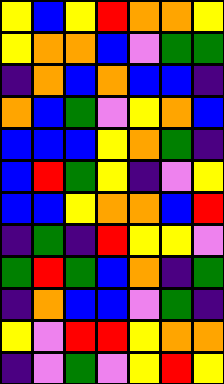[["yellow", "blue", "yellow", "red", "orange", "orange", "yellow"], ["yellow", "orange", "orange", "blue", "violet", "green", "green"], ["indigo", "orange", "blue", "orange", "blue", "blue", "indigo"], ["orange", "blue", "green", "violet", "yellow", "orange", "blue"], ["blue", "blue", "blue", "yellow", "orange", "green", "indigo"], ["blue", "red", "green", "yellow", "indigo", "violet", "yellow"], ["blue", "blue", "yellow", "orange", "orange", "blue", "red"], ["indigo", "green", "indigo", "red", "yellow", "yellow", "violet"], ["green", "red", "green", "blue", "orange", "indigo", "green"], ["indigo", "orange", "blue", "blue", "violet", "green", "indigo"], ["yellow", "violet", "red", "red", "yellow", "orange", "orange"], ["indigo", "violet", "green", "violet", "yellow", "red", "yellow"]]